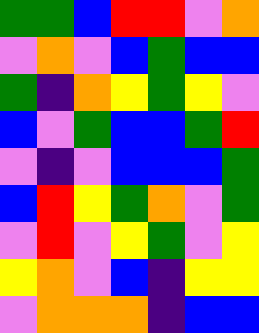[["green", "green", "blue", "red", "red", "violet", "orange"], ["violet", "orange", "violet", "blue", "green", "blue", "blue"], ["green", "indigo", "orange", "yellow", "green", "yellow", "violet"], ["blue", "violet", "green", "blue", "blue", "green", "red"], ["violet", "indigo", "violet", "blue", "blue", "blue", "green"], ["blue", "red", "yellow", "green", "orange", "violet", "green"], ["violet", "red", "violet", "yellow", "green", "violet", "yellow"], ["yellow", "orange", "violet", "blue", "indigo", "yellow", "yellow"], ["violet", "orange", "orange", "orange", "indigo", "blue", "blue"]]